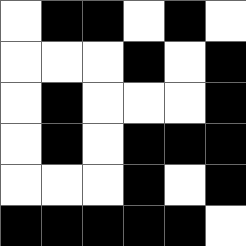[["white", "black", "black", "white", "black", "white"], ["white", "white", "white", "black", "white", "black"], ["white", "black", "white", "white", "white", "black"], ["white", "black", "white", "black", "black", "black"], ["white", "white", "white", "black", "white", "black"], ["black", "black", "black", "black", "black", "white"]]